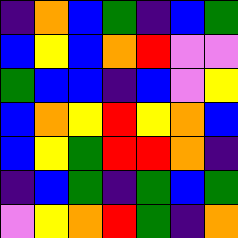[["indigo", "orange", "blue", "green", "indigo", "blue", "green"], ["blue", "yellow", "blue", "orange", "red", "violet", "violet"], ["green", "blue", "blue", "indigo", "blue", "violet", "yellow"], ["blue", "orange", "yellow", "red", "yellow", "orange", "blue"], ["blue", "yellow", "green", "red", "red", "orange", "indigo"], ["indigo", "blue", "green", "indigo", "green", "blue", "green"], ["violet", "yellow", "orange", "red", "green", "indigo", "orange"]]